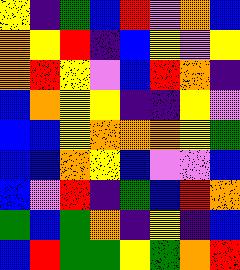[["yellow", "indigo", "green", "blue", "red", "violet", "orange", "blue"], ["orange", "yellow", "red", "indigo", "blue", "yellow", "violet", "yellow"], ["orange", "red", "yellow", "violet", "blue", "red", "orange", "indigo"], ["blue", "orange", "yellow", "yellow", "indigo", "indigo", "yellow", "violet"], ["blue", "blue", "yellow", "orange", "orange", "orange", "yellow", "green"], ["blue", "blue", "orange", "yellow", "blue", "violet", "violet", "blue"], ["blue", "violet", "red", "indigo", "green", "blue", "red", "orange"], ["green", "blue", "green", "orange", "indigo", "yellow", "indigo", "blue"], ["blue", "red", "green", "green", "yellow", "green", "orange", "red"]]